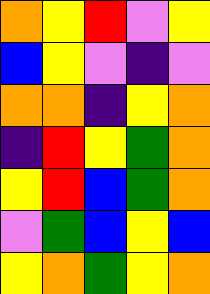[["orange", "yellow", "red", "violet", "yellow"], ["blue", "yellow", "violet", "indigo", "violet"], ["orange", "orange", "indigo", "yellow", "orange"], ["indigo", "red", "yellow", "green", "orange"], ["yellow", "red", "blue", "green", "orange"], ["violet", "green", "blue", "yellow", "blue"], ["yellow", "orange", "green", "yellow", "orange"]]